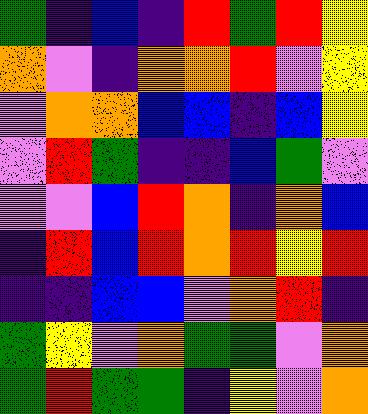[["green", "indigo", "blue", "indigo", "red", "green", "red", "yellow"], ["orange", "violet", "indigo", "orange", "orange", "red", "violet", "yellow"], ["violet", "orange", "orange", "blue", "blue", "indigo", "blue", "yellow"], ["violet", "red", "green", "indigo", "indigo", "blue", "green", "violet"], ["violet", "violet", "blue", "red", "orange", "indigo", "orange", "blue"], ["indigo", "red", "blue", "red", "orange", "red", "yellow", "red"], ["indigo", "indigo", "blue", "blue", "violet", "orange", "red", "indigo"], ["green", "yellow", "violet", "orange", "green", "green", "violet", "orange"], ["green", "red", "green", "green", "indigo", "yellow", "violet", "orange"]]